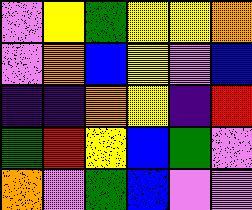[["violet", "yellow", "green", "yellow", "yellow", "orange"], ["violet", "orange", "blue", "yellow", "violet", "blue"], ["indigo", "indigo", "orange", "yellow", "indigo", "red"], ["green", "red", "yellow", "blue", "green", "violet"], ["orange", "violet", "green", "blue", "violet", "violet"]]